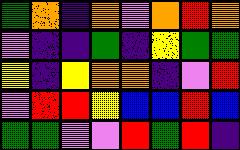[["green", "orange", "indigo", "orange", "violet", "orange", "red", "orange"], ["violet", "indigo", "indigo", "green", "indigo", "yellow", "green", "green"], ["yellow", "indigo", "yellow", "orange", "orange", "indigo", "violet", "red"], ["violet", "red", "red", "yellow", "blue", "blue", "red", "blue"], ["green", "green", "violet", "violet", "red", "green", "red", "indigo"]]